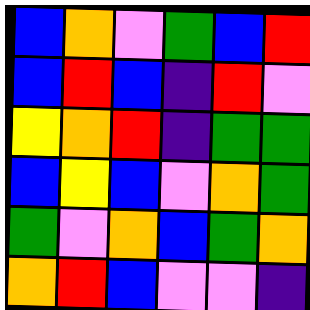[["blue", "orange", "violet", "green", "blue", "red"], ["blue", "red", "blue", "indigo", "red", "violet"], ["yellow", "orange", "red", "indigo", "green", "green"], ["blue", "yellow", "blue", "violet", "orange", "green"], ["green", "violet", "orange", "blue", "green", "orange"], ["orange", "red", "blue", "violet", "violet", "indigo"]]